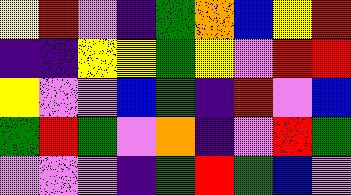[["yellow", "red", "violet", "indigo", "green", "orange", "blue", "yellow", "red"], ["indigo", "indigo", "yellow", "yellow", "green", "yellow", "violet", "red", "red"], ["yellow", "violet", "violet", "blue", "green", "indigo", "red", "violet", "blue"], ["green", "red", "green", "violet", "orange", "indigo", "violet", "red", "green"], ["violet", "violet", "violet", "indigo", "green", "red", "green", "blue", "violet"]]